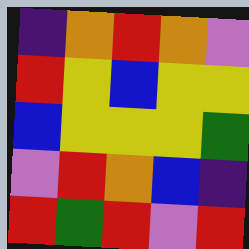[["indigo", "orange", "red", "orange", "violet"], ["red", "yellow", "blue", "yellow", "yellow"], ["blue", "yellow", "yellow", "yellow", "green"], ["violet", "red", "orange", "blue", "indigo"], ["red", "green", "red", "violet", "red"]]